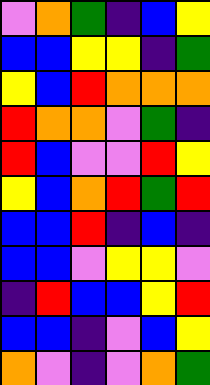[["violet", "orange", "green", "indigo", "blue", "yellow"], ["blue", "blue", "yellow", "yellow", "indigo", "green"], ["yellow", "blue", "red", "orange", "orange", "orange"], ["red", "orange", "orange", "violet", "green", "indigo"], ["red", "blue", "violet", "violet", "red", "yellow"], ["yellow", "blue", "orange", "red", "green", "red"], ["blue", "blue", "red", "indigo", "blue", "indigo"], ["blue", "blue", "violet", "yellow", "yellow", "violet"], ["indigo", "red", "blue", "blue", "yellow", "red"], ["blue", "blue", "indigo", "violet", "blue", "yellow"], ["orange", "violet", "indigo", "violet", "orange", "green"]]